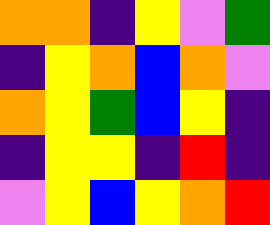[["orange", "orange", "indigo", "yellow", "violet", "green"], ["indigo", "yellow", "orange", "blue", "orange", "violet"], ["orange", "yellow", "green", "blue", "yellow", "indigo"], ["indigo", "yellow", "yellow", "indigo", "red", "indigo"], ["violet", "yellow", "blue", "yellow", "orange", "red"]]